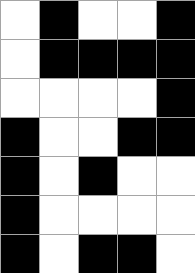[["white", "black", "white", "white", "black"], ["white", "black", "black", "black", "black"], ["white", "white", "white", "white", "black"], ["black", "white", "white", "black", "black"], ["black", "white", "black", "white", "white"], ["black", "white", "white", "white", "white"], ["black", "white", "black", "black", "white"]]